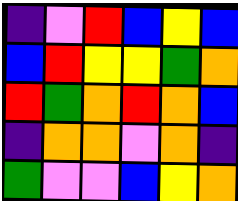[["indigo", "violet", "red", "blue", "yellow", "blue"], ["blue", "red", "yellow", "yellow", "green", "orange"], ["red", "green", "orange", "red", "orange", "blue"], ["indigo", "orange", "orange", "violet", "orange", "indigo"], ["green", "violet", "violet", "blue", "yellow", "orange"]]